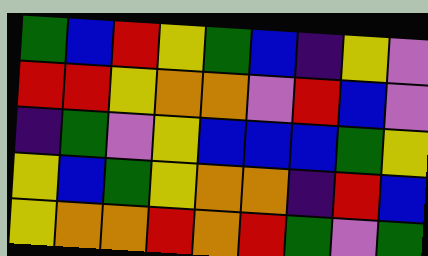[["green", "blue", "red", "yellow", "green", "blue", "indigo", "yellow", "violet"], ["red", "red", "yellow", "orange", "orange", "violet", "red", "blue", "violet"], ["indigo", "green", "violet", "yellow", "blue", "blue", "blue", "green", "yellow"], ["yellow", "blue", "green", "yellow", "orange", "orange", "indigo", "red", "blue"], ["yellow", "orange", "orange", "red", "orange", "red", "green", "violet", "green"]]